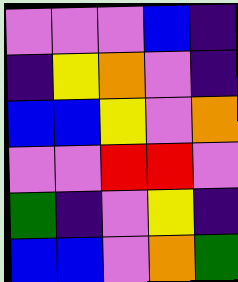[["violet", "violet", "violet", "blue", "indigo"], ["indigo", "yellow", "orange", "violet", "indigo"], ["blue", "blue", "yellow", "violet", "orange"], ["violet", "violet", "red", "red", "violet"], ["green", "indigo", "violet", "yellow", "indigo"], ["blue", "blue", "violet", "orange", "green"]]